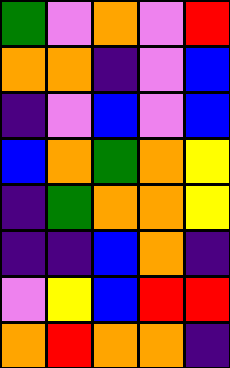[["green", "violet", "orange", "violet", "red"], ["orange", "orange", "indigo", "violet", "blue"], ["indigo", "violet", "blue", "violet", "blue"], ["blue", "orange", "green", "orange", "yellow"], ["indigo", "green", "orange", "orange", "yellow"], ["indigo", "indigo", "blue", "orange", "indigo"], ["violet", "yellow", "blue", "red", "red"], ["orange", "red", "orange", "orange", "indigo"]]